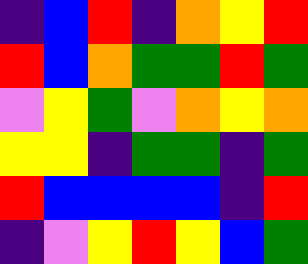[["indigo", "blue", "red", "indigo", "orange", "yellow", "red"], ["red", "blue", "orange", "green", "green", "red", "green"], ["violet", "yellow", "green", "violet", "orange", "yellow", "orange"], ["yellow", "yellow", "indigo", "green", "green", "indigo", "green"], ["red", "blue", "blue", "blue", "blue", "indigo", "red"], ["indigo", "violet", "yellow", "red", "yellow", "blue", "green"]]